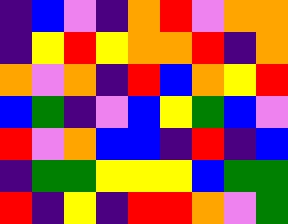[["indigo", "blue", "violet", "indigo", "orange", "red", "violet", "orange", "orange"], ["indigo", "yellow", "red", "yellow", "orange", "orange", "red", "indigo", "orange"], ["orange", "violet", "orange", "indigo", "red", "blue", "orange", "yellow", "red"], ["blue", "green", "indigo", "violet", "blue", "yellow", "green", "blue", "violet"], ["red", "violet", "orange", "blue", "blue", "indigo", "red", "indigo", "blue"], ["indigo", "green", "green", "yellow", "yellow", "yellow", "blue", "green", "green"], ["red", "indigo", "yellow", "indigo", "red", "red", "orange", "violet", "green"]]